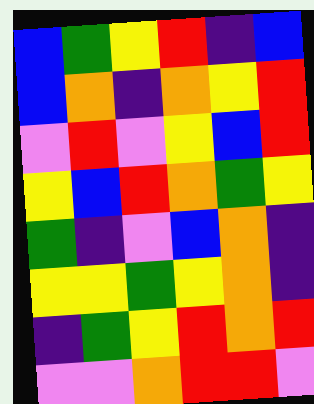[["blue", "green", "yellow", "red", "indigo", "blue"], ["blue", "orange", "indigo", "orange", "yellow", "red"], ["violet", "red", "violet", "yellow", "blue", "red"], ["yellow", "blue", "red", "orange", "green", "yellow"], ["green", "indigo", "violet", "blue", "orange", "indigo"], ["yellow", "yellow", "green", "yellow", "orange", "indigo"], ["indigo", "green", "yellow", "red", "orange", "red"], ["violet", "violet", "orange", "red", "red", "violet"]]